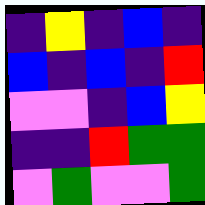[["indigo", "yellow", "indigo", "blue", "indigo"], ["blue", "indigo", "blue", "indigo", "red"], ["violet", "violet", "indigo", "blue", "yellow"], ["indigo", "indigo", "red", "green", "green"], ["violet", "green", "violet", "violet", "green"]]